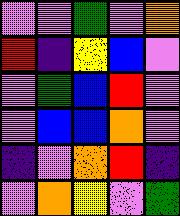[["violet", "violet", "green", "violet", "orange"], ["red", "indigo", "yellow", "blue", "violet"], ["violet", "green", "blue", "red", "violet"], ["violet", "blue", "blue", "orange", "violet"], ["indigo", "violet", "orange", "red", "indigo"], ["violet", "orange", "yellow", "violet", "green"]]